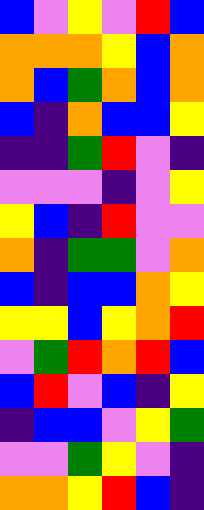[["blue", "violet", "yellow", "violet", "red", "blue"], ["orange", "orange", "orange", "yellow", "blue", "orange"], ["orange", "blue", "green", "orange", "blue", "orange"], ["blue", "indigo", "orange", "blue", "blue", "yellow"], ["indigo", "indigo", "green", "red", "violet", "indigo"], ["violet", "violet", "violet", "indigo", "violet", "yellow"], ["yellow", "blue", "indigo", "red", "violet", "violet"], ["orange", "indigo", "green", "green", "violet", "orange"], ["blue", "indigo", "blue", "blue", "orange", "yellow"], ["yellow", "yellow", "blue", "yellow", "orange", "red"], ["violet", "green", "red", "orange", "red", "blue"], ["blue", "red", "violet", "blue", "indigo", "yellow"], ["indigo", "blue", "blue", "violet", "yellow", "green"], ["violet", "violet", "green", "yellow", "violet", "indigo"], ["orange", "orange", "yellow", "red", "blue", "indigo"]]